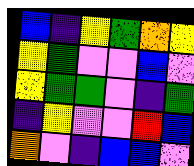[["blue", "indigo", "yellow", "green", "orange", "yellow"], ["yellow", "green", "violet", "violet", "blue", "violet"], ["yellow", "green", "green", "violet", "indigo", "green"], ["indigo", "yellow", "violet", "violet", "red", "blue"], ["orange", "violet", "indigo", "blue", "blue", "violet"]]